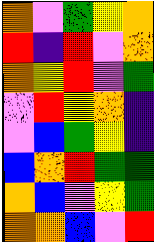[["orange", "violet", "green", "yellow", "orange"], ["red", "indigo", "red", "violet", "orange"], ["orange", "yellow", "red", "violet", "green"], ["violet", "red", "yellow", "orange", "indigo"], ["violet", "blue", "green", "yellow", "indigo"], ["blue", "orange", "red", "green", "green"], ["orange", "blue", "violet", "yellow", "green"], ["orange", "orange", "blue", "violet", "red"]]